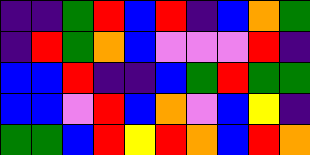[["indigo", "indigo", "green", "red", "blue", "red", "indigo", "blue", "orange", "green"], ["indigo", "red", "green", "orange", "blue", "violet", "violet", "violet", "red", "indigo"], ["blue", "blue", "red", "indigo", "indigo", "blue", "green", "red", "green", "green"], ["blue", "blue", "violet", "red", "blue", "orange", "violet", "blue", "yellow", "indigo"], ["green", "green", "blue", "red", "yellow", "red", "orange", "blue", "red", "orange"]]